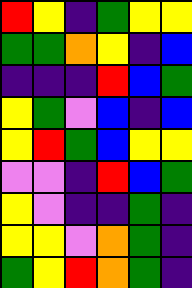[["red", "yellow", "indigo", "green", "yellow", "yellow"], ["green", "green", "orange", "yellow", "indigo", "blue"], ["indigo", "indigo", "indigo", "red", "blue", "green"], ["yellow", "green", "violet", "blue", "indigo", "blue"], ["yellow", "red", "green", "blue", "yellow", "yellow"], ["violet", "violet", "indigo", "red", "blue", "green"], ["yellow", "violet", "indigo", "indigo", "green", "indigo"], ["yellow", "yellow", "violet", "orange", "green", "indigo"], ["green", "yellow", "red", "orange", "green", "indigo"]]